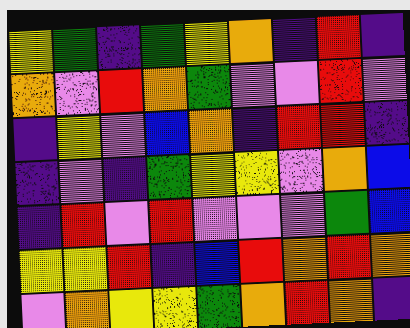[["yellow", "green", "indigo", "green", "yellow", "orange", "indigo", "red", "indigo"], ["orange", "violet", "red", "orange", "green", "violet", "violet", "red", "violet"], ["indigo", "yellow", "violet", "blue", "orange", "indigo", "red", "red", "indigo"], ["indigo", "violet", "indigo", "green", "yellow", "yellow", "violet", "orange", "blue"], ["indigo", "red", "violet", "red", "violet", "violet", "violet", "green", "blue"], ["yellow", "yellow", "red", "indigo", "blue", "red", "orange", "red", "orange"], ["violet", "orange", "yellow", "yellow", "green", "orange", "red", "orange", "indigo"]]